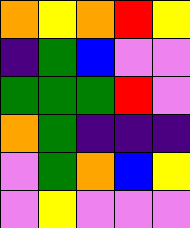[["orange", "yellow", "orange", "red", "yellow"], ["indigo", "green", "blue", "violet", "violet"], ["green", "green", "green", "red", "violet"], ["orange", "green", "indigo", "indigo", "indigo"], ["violet", "green", "orange", "blue", "yellow"], ["violet", "yellow", "violet", "violet", "violet"]]